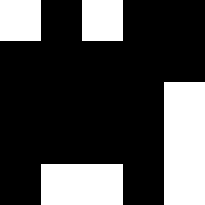[["white", "black", "white", "black", "black"], ["black", "black", "black", "black", "black"], ["black", "black", "black", "black", "white"], ["black", "black", "black", "black", "white"], ["black", "white", "white", "black", "white"]]